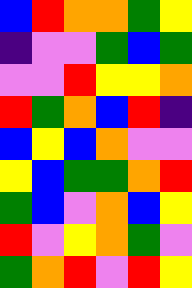[["blue", "red", "orange", "orange", "green", "yellow"], ["indigo", "violet", "violet", "green", "blue", "green"], ["violet", "violet", "red", "yellow", "yellow", "orange"], ["red", "green", "orange", "blue", "red", "indigo"], ["blue", "yellow", "blue", "orange", "violet", "violet"], ["yellow", "blue", "green", "green", "orange", "red"], ["green", "blue", "violet", "orange", "blue", "yellow"], ["red", "violet", "yellow", "orange", "green", "violet"], ["green", "orange", "red", "violet", "red", "yellow"]]